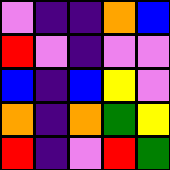[["violet", "indigo", "indigo", "orange", "blue"], ["red", "violet", "indigo", "violet", "violet"], ["blue", "indigo", "blue", "yellow", "violet"], ["orange", "indigo", "orange", "green", "yellow"], ["red", "indigo", "violet", "red", "green"]]